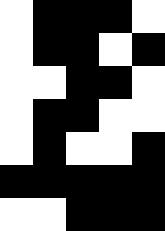[["white", "black", "black", "black", "white"], ["white", "black", "black", "white", "black"], ["white", "white", "black", "black", "white"], ["white", "black", "black", "white", "white"], ["white", "black", "white", "white", "black"], ["black", "black", "black", "black", "black"], ["white", "white", "black", "black", "black"]]